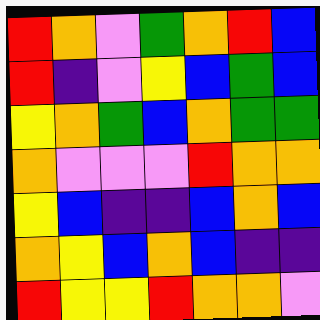[["red", "orange", "violet", "green", "orange", "red", "blue"], ["red", "indigo", "violet", "yellow", "blue", "green", "blue"], ["yellow", "orange", "green", "blue", "orange", "green", "green"], ["orange", "violet", "violet", "violet", "red", "orange", "orange"], ["yellow", "blue", "indigo", "indigo", "blue", "orange", "blue"], ["orange", "yellow", "blue", "orange", "blue", "indigo", "indigo"], ["red", "yellow", "yellow", "red", "orange", "orange", "violet"]]